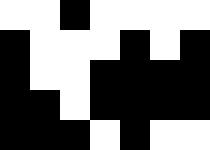[["white", "white", "black", "white", "white", "white", "white"], ["black", "white", "white", "white", "black", "white", "black"], ["black", "white", "white", "black", "black", "black", "black"], ["black", "black", "white", "black", "black", "black", "black"], ["black", "black", "black", "white", "black", "white", "white"]]